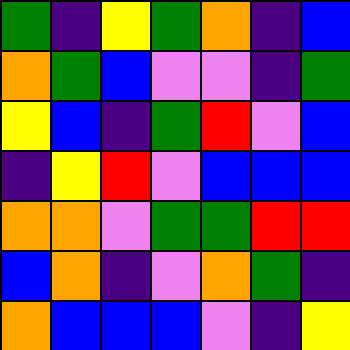[["green", "indigo", "yellow", "green", "orange", "indigo", "blue"], ["orange", "green", "blue", "violet", "violet", "indigo", "green"], ["yellow", "blue", "indigo", "green", "red", "violet", "blue"], ["indigo", "yellow", "red", "violet", "blue", "blue", "blue"], ["orange", "orange", "violet", "green", "green", "red", "red"], ["blue", "orange", "indigo", "violet", "orange", "green", "indigo"], ["orange", "blue", "blue", "blue", "violet", "indigo", "yellow"]]